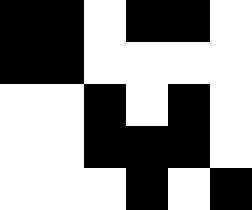[["black", "black", "white", "black", "black", "white"], ["black", "black", "white", "white", "white", "white"], ["white", "white", "black", "white", "black", "white"], ["white", "white", "black", "black", "black", "white"], ["white", "white", "white", "black", "white", "black"]]